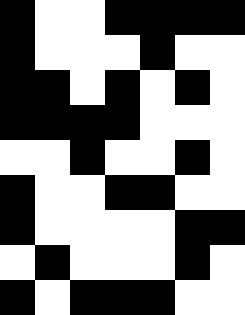[["black", "white", "white", "black", "black", "black", "black"], ["black", "white", "white", "white", "black", "white", "white"], ["black", "black", "white", "black", "white", "black", "white"], ["black", "black", "black", "black", "white", "white", "white"], ["white", "white", "black", "white", "white", "black", "white"], ["black", "white", "white", "black", "black", "white", "white"], ["black", "white", "white", "white", "white", "black", "black"], ["white", "black", "white", "white", "white", "black", "white"], ["black", "white", "black", "black", "black", "white", "white"]]